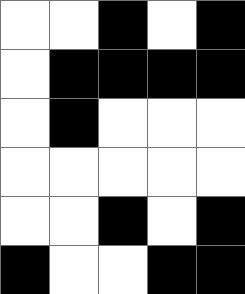[["white", "white", "black", "white", "black"], ["white", "black", "black", "black", "black"], ["white", "black", "white", "white", "white"], ["white", "white", "white", "white", "white"], ["white", "white", "black", "white", "black"], ["black", "white", "white", "black", "black"]]